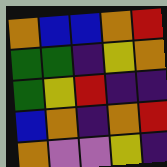[["orange", "blue", "blue", "orange", "red"], ["green", "green", "indigo", "yellow", "orange"], ["green", "yellow", "red", "indigo", "indigo"], ["blue", "orange", "indigo", "orange", "red"], ["orange", "violet", "violet", "yellow", "indigo"]]